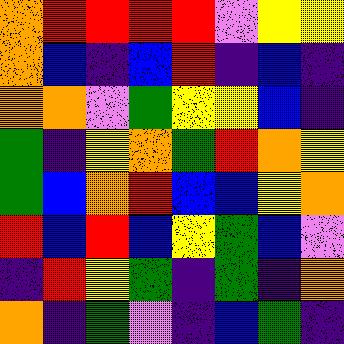[["orange", "red", "red", "red", "red", "violet", "yellow", "yellow"], ["orange", "blue", "indigo", "blue", "red", "indigo", "blue", "indigo"], ["orange", "orange", "violet", "green", "yellow", "yellow", "blue", "indigo"], ["green", "indigo", "yellow", "orange", "green", "red", "orange", "yellow"], ["green", "blue", "orange", "red", "blue", "blue", "yellow", "orange"], ["red", "blue", "red", "blue", "yellow", "green", "blue", "violet"], ["indigo", "red", "yellow", "green", "indigo", "green", "indigo", "orange"], ["orange", "indigo", "green", "violet", "indigo", "blue", "green", "indigo"]]